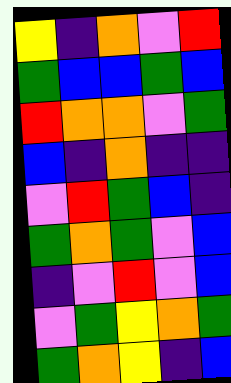[["yellow", "indigo", "orange", "violet", "red"], ["green", "blue", "blue", "green", "blue"], ["red", "orange", "orange", "violet", "green"], ["blue", "indigo", "orange", "indigo", "indigo"], ["violet", "red", "green", "blue", "indigo"], ["green", "orange", "green", "violet", "blue"], ["indigo", "violet", "red", "violet", "blue"], ["violet", "green", "yellow", "orange", "green"], ["green", "orange", "yellow", "indigo", "blue"]]